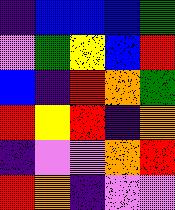[["indigo", "blue", "blue", "blue", "green"], ["violet", "green", "yellow", "blue", "red"], ["blue", "indigo", "red", "orange", "green"], ["red", "yellow", "red", "indigo", "orange"], ["indigo", "violet", "violet", "orange", "red"], ["red", "orange", "indigo", "violet", "violet"]]